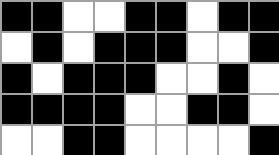[["black", "black", "white", "white", "black", "black", "white", "black", "black"], ["white", "black", "white", "black", "black", "black", "white", "white", "black"], ["black", "white", "black", "black", "black", "white", "white", "black", "white"], ["black", "black", "black", "black", "white", "white", "black", "black", "white"], ["white", "white", "black", "black", "white", "white", "white", "white", "black"]]